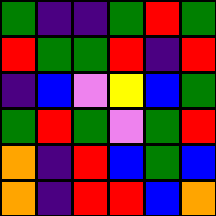[["green", "indigo", "indigo", "green", "red", "green"], ["red", "green", "green", "red", "indigo", "red"], ["indigo", "blue", "violet", "yellow", "blue", "green"], ["green", "red", "green", "violet", "green", "red"], ["orange", "indigo", "red", "blue", "green", "blue"], ["orange", "indigo", "red", "red", "blue", "orange"]]